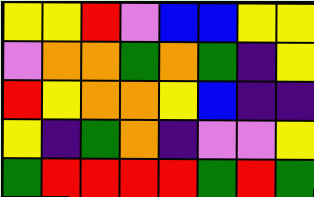[["yellow", "yellow", "red", "violet", "blue", "blue", "yellow", "yellow"], ["violet", "orange", "orange", "green", "orange", "green", "indigo", "yellow"], ["red", "yellow", "orange", "orange", "yellow", "blue", "indigo", "indigo"], ["yellow", "indigo", "green", "orange", "indigo", "violet", "violet", "yellow"], ["green", "red", "red", "red", "red", "green", "red", "green"]]